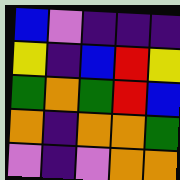[["blue", "violet", "indigo", "indigo", "indigo"], ["yellow", "indigo", "blue", "red", "yellow"], ["green", "orange", "green", "red", "blue"], ["orange", "indigo", "orange", "orange", "green"], ["violet", "indigo", "violet", "orange", "orange"]]